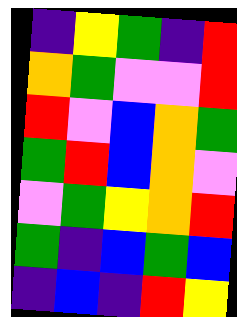[["indigo", "yellow", "green", "indigo", "red"], ["orange", "green", "violet", "violet", "red"], ["red", "violet", "blue", "orange", "green"], ["green", "red", "blue", "orange", "violet"], ["violet", "green", "yellow", "orange", "red"], ["green", "indigo", "blue", "green", "blue"], ["indigo", "blue", "indigo", "red", "yellow"]]